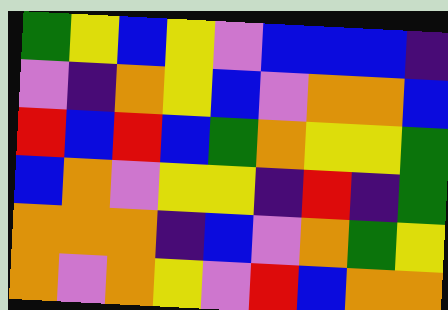[["green", "yellow", "blue", "yellow", "violet", "blue", "blue", "blue", "indigo"], ["violet", "indigo", "orange", "yellow", "blue", "violet", "orange", "orange", "blue"], ["red", "blue", "red", "blue", "green", "orange", "yellow", "yellow", "green"], ["blue", "orange", "violet", "yellow", "yellow", "indigo", "red", "indigo", "green"], ["orange", "orange", "orange", "indigo", "blue", "violet", "orange", "green", "yellow"], ["orange", "violet", "orange", "yellow", "violet", "red", "blue", "orange", "orange"]]